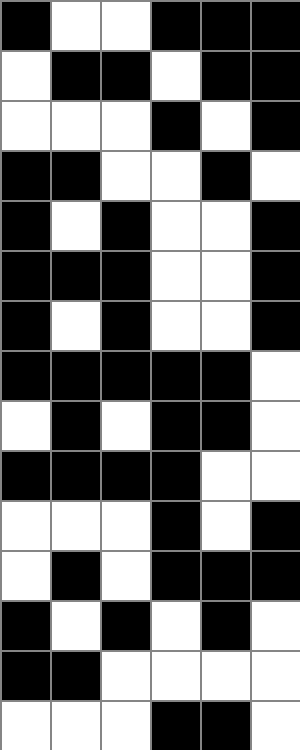[["black", "white", "white", "black", "black", "black"], ["white", "black", "black", "white", "black", "black"], ["white", "white", "white", "black", "white", "black"], ["black", "black", "white", "white", "black", "white"], ["black", "white", "black", "white", "white", "black"], ["black", "black", "black", "white", "white", "black"], ["black", "white", "black", "white", "white", "black"], ["black", "black", "black", "black", "black", "white"], ["white", "black", "white", "black", "black", "white"], ["black", "black", "black", "black", "white", "white"], ["white", "white", "white", "black", "white", "black"], ["white", "black", "white", "black", "black", "black"], ["black", "white", "black", "white", "black", "white"], ["black", "black", "white", "white", "white", "white"], ["white", "white", "white", "black", "black", "white"]]